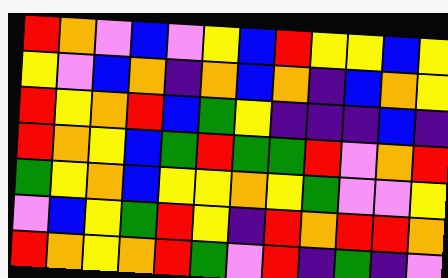[["red", "orange", "violet", "blue", "violet", "yellow", "blue", "red", "yellow", "yellow", "blue", "yellow"], ["yellow", "violet", "blue", "orange", "indigo", "orange", "blue", "orange", "indigo", "blue", "orange", "yellow"], ["red", "yellow", "orange", "red", "blue", "green", "yellow", "indigo", "indigo", "indigo", "blue", "indigo"], ["red", "orange", "yellow", "blue", "green", "red", "green", "green", "red", "violet", "orange", "red"], ["green", "yellow", "orange", "blue", "yellow", "yellow", "orange", "yellow", "green", "violet", "violet", "yellow"], ["violet", "blue", "yellow", "green", "red", "yellow", "indigo", "red", "orange", "red", "red", "orange"], ["red", "orange", "yellow", "orange", "red", "green", "violet", "red", "indigo", "green", "indigo", "violet"]]